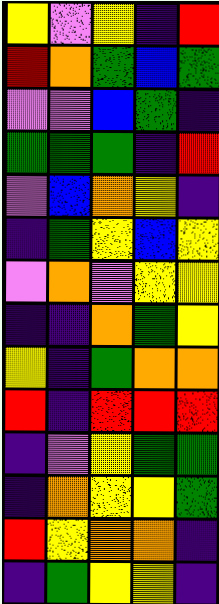[["yellow", "violet", "yellow", "indigo", "red"], ["red", "orange", "green", "blue", "green"], ["violet", "violet", "blue", "green", "indigo"], ["green", "green", "green", "indigo", "red"], ["violet", "blue", "orange", "yellow", "indigo"], ["indigo", "green", "yellow", "blue", "yellow"], ["violet", "orange", "violet", "yellow", "yellow"], ["indigo", "indigo", "orange", "green", "yellow"], ["yellow", "indigo", "green", "orange", "orange"], ["red", "indigo", "red", "red", "red"], ["indigo", "violet", "yellow", "green", "green"], ["indigo", "orange", "yellow", "yellow", "green"], ["red", "yellow", "orange", "orange", "indigo"], ["indigo", "green", "yellow", "yellow", "indigo"]]